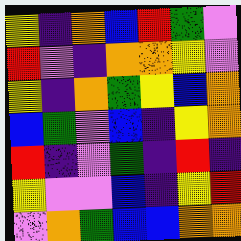[["yellow", "indigo", "orange", "blue", "red", "green", "violet"], ["red", "violet", "indigo", "orange", "orange", "yellow", "violet"], ["yellow", "indigo", "orange", "green", "yellow", "blue", "orange"], ["blue", "green", "violet", "blue", "indigo", "yellow", "orange"], ["red", "indigo", "violet", "green", "indigo", "red", "indigo"], ["yellow", "violet", "violet", "blue", "indigo", "yellow", "red"], ["violet", "orange", "green", "blue", "blue", "orange", "orange"]]